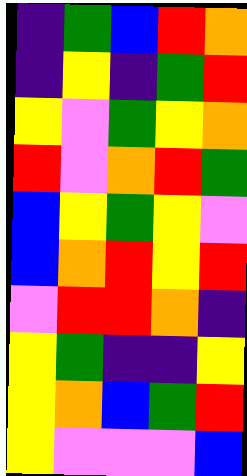[["indigo", "green", "blue", "red", "orange"], ["indigo", "yellow", "indigo", "green", "red"], ["yellow", "violet", "green", "yellow", "orange"], ["red", "violet", "orange", "red", "green"], ["blue", "yellow", "green", "yellow", "violet"], ["blue", "orange", "red", "yellow", "red"], ["violet", "red", "red", "orange", "indigo"], ["yellow", "green", "indigo", "indigo", "yellow"], ["yellow", "orange", "blue", "green", "red"], ["yellow", "violet", "violet", "violet", "blue"]]